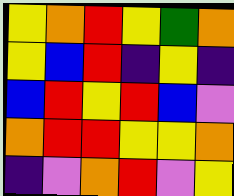[["yellow", "orange", "red", "yellow", "green", "orange"], ["yellow", "blue", "red", "indigo", "yellow", "indigo"], ["blue", "red", "yellow", "red", "blue", "violet"], ["orange", "red", "red", "yellow", "yellow", "orange"], ["indigo", "violet", "orange", "red", "violet", "yellow"]]